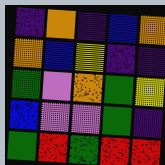[["indigo", "orange", "indigo", "blue", "orange"], ["orange", "blue", "yellow", "indigo", "indigo"], ["green", "violet", "orange", "green", "yellow"], ["blue", "violet", "violet", "green", "indigo"], ["green", "red", "green", "red", "red"]]